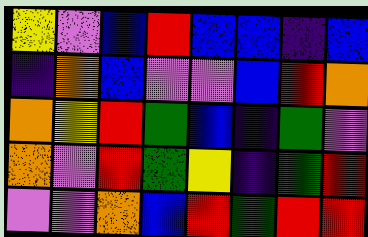[["yellow", "violet", "blue", "red", "blue", "blue", "indigo", "blue"], ["indigo", "orange", "blue", "violet", "violet", "blue", "red", "orange"], ["orange", "yellow", "red", "green", "blue", "indigo", "green", "violet"], ["orange", "violet", "red", "green", "yellow", "indigo", "green", "red"], ["violet", "violet", "orange", "blue", "red", "green", "red", "red"]]